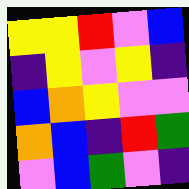[["yellow", "yellow", "red", "violet", "blue"], ["indigo", "yellow", "violet", "yellow", "indigo"], ["blue", "orange", "yellow", "violet", "violet"], ["orange", "blue", "indigo", "red", "green"], ["violet", "blue", "green", "violet", "indigo"]]